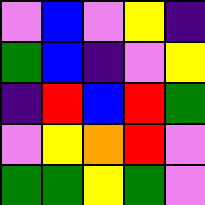[["violet", "blue", "violet", "yellow", "indigo"], ["green", "blue", "indigo", "violet", "yellow"], ["indigo", "red", "blue", "red", "green"], ["violet", "yellow", "orange", "red", "violet"], ["green", "green", "yellow", "green", "violet"]]